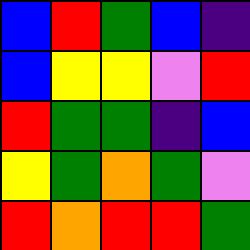[["blue", "red", "green", "blue", "indigo"], ["blue", "yellow", "yellow", "violet", "red"], ["red", "green", "green", "indigo", "blue"], ["yellow", "green", "orange", "green", "violet"], ["red", "orange", "red", "red", "green"]]